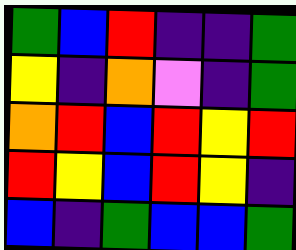[["green", "blue", "red", "indigo", "indigo", "green"], ["yellow", "indigo", "orange", "violet", "indigo", "green"], ["orange", "red", "blue", "red", "yellow", "red"], ["red", "yellow", "blue", "red", "yellow", "indigo"], ["blue", "indigo", "green", "blue", "blue", "green"]]